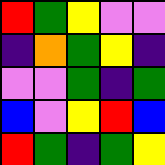[["red", "green", "yellow", "violet", "violet"], ["indigo", "orange", "green", "yellow", "indigo"], ["violet", "violet", "green", "indigo", "green"], ["blue", "violet", "yellow", "red", "blue"], ["red", "green", "indigo", "green", "yellow"]]